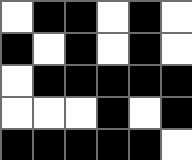[["white", "black", "black", "white", "black", "white"], ["black", "white", "black", "white", "black", "white"], ["white", "black", "black", "black", "black", "black"], ["white", "white", "white", "black", "white", "black"], ["black", "black", "black", "black", "black", "white"]]